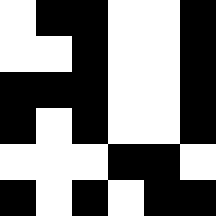[["white", "black", "black", "white", "white", "black"], ["white", "white", "black", "white", "white", "black"], ["black", "black", "black", "white", "white", "black"], ["black", "white", "black", "white", "white", "black"], ["white", "white", "white", "black", "black", "white"], ["black", "white", "black", "white", "black", "black"]]